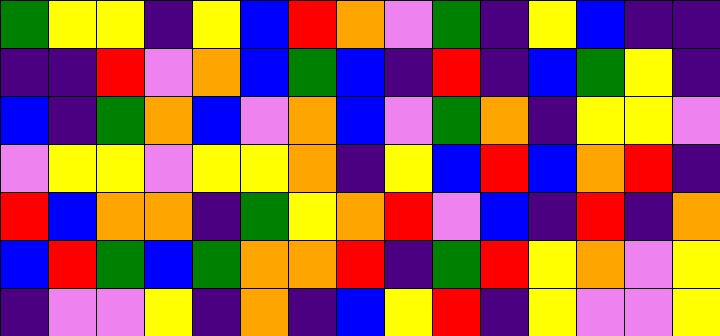[["green", "yellow", "yellow", "indigo", "yellow", "blue", "red", "orange", "violet", "green", "indigo", "yellow", "blue", "indigo", "indigo"], ["indigo", "indigo", "red", "violet", "orange", "blue", "green", "blue", "indigo", "red", "indigo", "blue", "green", "yellow", "indigo"], ["blue", "indigo", "green", "orange", "blue", "violet", "orange", "blue", "violet", "green", "orange", "indigo", "yellow", "yellow", "violet"], ["violet", "yellow", "yellow", "violet", "yellow", "yellow", "orange", "indigo", "yellow", "blue", "red", "blue", "orange", "red", "indigo"], ["red", "blue", "orange", "orange", "indigo", "green", "yellow", "orange", "red", "violet", "blue", "indigo", "red", "indigo", "orange"], ["blue", "red", "green", "blue", "green", "orange", "orange", "red", "indigo", "green", "red", "yellow", "orange", "violet", "yellow"], ["indigo", "violet", "violet", "yellow", "indigo", "orange", "indigo", "blue", "yellow", "red", "indigo", "yellow", "violet", "violet", "yellow"]]